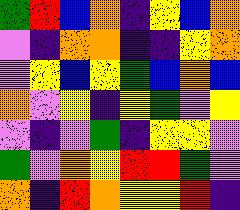[["green", "red", "blue", "orange", "indigo", "yellow", "blue", "orange"], ["violet", "indigo", "orange", "orange", "indigo", "indigo", "yellow", "orange"], ["violet", "yellow", "blue", "yellow", "green", "blue", "orange", "blue"], ["orange", "violet", "yellow", "indigo", "yellow", "green", "violet", "yellow"], ["violet", "indigo", "violet", "green", "indigo", "yellow", "yellow", "violet"], ["green", "violet", "orange", "yellow", "red", "red", "green", "violet"], ["orange", "indigo", "red", "orange", "yellow", "yellow", "red", "indigo"]]